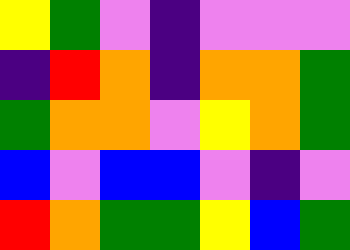[["yellow", "green", "violet", "indigo", "violet", "violet", "violet"], ["indigo", "red", "orange", "indigo", "orange", "orange", "green"], ["green", "orange", "orange", "violet", "yellow", "orange", "green"], ["blue", "violet", "blue", "blue", "violet", "indigo", "violet"], ["red", "orange", "green", "green", "yellow", "blue", "green"]]